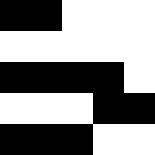[["black", "black", "white", "white", "white"], ["white", "white", "white", "white", "white"], ["black", "black", "black", "black", "white"], ["white", "white", "white", "black", "black"], ["black", "black", "black", "white", "white"]]